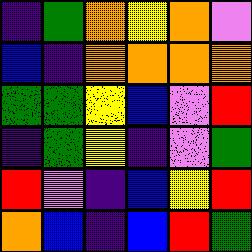[["indigo", "green", "orange", "yellow", "orange", "violet"], ["blue", "indigo", "orange", "orange", "orange", "orange"], ["green", "green", "yellow", "blue", "violet", "red"], ["indigo", "green", "yellow", "indigo", "violet", "green"], ["red", "violet", "indigo", "blue", "yellow", "red"], ["orange", "blue", "indigo", "blue", "red", "green"]]